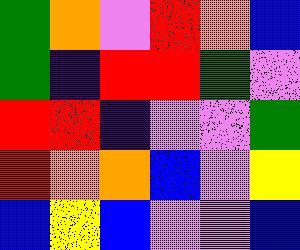[["green", "orange", "violet", "red", "orange", "blue"], ["green", "indigo", "red", "red", "green", "violet"], ["red", "red", "indigo", "violet", "violet", "green"], ["red", "orange", "orange", "blue", "violet", "yellow"], ["blue", "yellow", "blue", "violet", "violet", "blue"]]